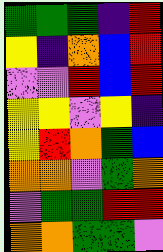[["green", "green", "green", "indigo", "red"], ["yellow", "indigo", "orange", "blue", "red"], ["violet", "violet", "red", "blue", "red"], ["yellow", "yellow", "violet", "yellow", "indigo"], ["yellow", "red", "orange", "green", "blue"], ["orange", "orange", "violet", "green", "orange"], ["violet", "green", "green", "red", "red"], ["orange", "orange", "green", "green", "violet"]]